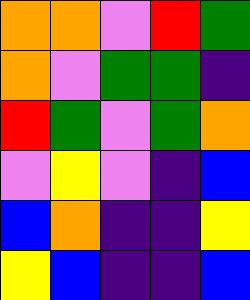[["orange", "orange", "violet", "red", "green"], ["orange", "violet", "green", "green", "indigo"], ["red", "green", "violet", "green", "orange"], ["violet", "yellow", "violet", "indigo", "blue"], ["blue", "orange", "indigo", "indigo", "yellow"], ["yellow", "blue", "indigo", "indigo", "blue"]]